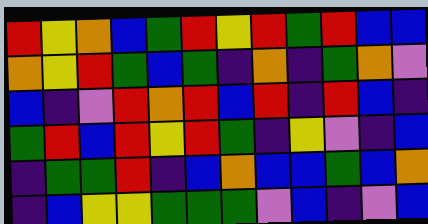[["red", "yellow", "orange", "blue", "green", "red", "yellow", "red", "green", "red", "blue", "blue"], ["orange", "yellow", "red", "green", "blue", "green", "indigo", "orange", "indigo", "green", "orange", "violet"], ["blue", "indigo", "violet", "red", "orange", "red", "blue", "red", "indigo", "red", "blue", "indigo"], ["green", "red", "blue", "red", "yellow", "red", "green", "indigo", "yellow", "violet", "indigo", "blue"], ["indigo", "green", "green", "red", "indigo", "blue", "orange", "blue", "blue", "green", "blue", "orange"], ["indigo", "blue", "yellow", "yellow", "green", "green", "green", "violet", "blue", "indigo", "violet", "blue"]]